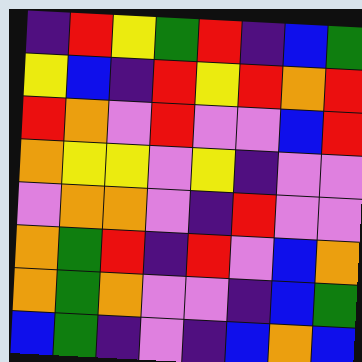[["indigo", "red", "yellow", "green", "red", "indigo", "blue", "green"], ["yellow", "blue", "indigo", "red", "yellow", "red", "orange", "red"], ["red", "orange", "violet", "red", "violet", "violet", "blue", "red"], ["orange", "yellow", "yellow", "violet", "yellow", "indigo", "violet", "violet"], ["violet", "orange", "orange", "violet", "indigo", "red", "violet", "violet"], ["orange", "green", "red", "indigo", "red", "violet", "blue", "orange"], ["orange", "green", "orange", "violet", "violet", "indigo", "blue", "green"], ["blue", "green", "indigo", "violet", "indigo", "blue", "orange", "blue"]]